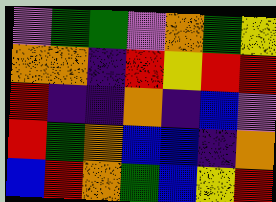[["violet", "green", "green", "violet", "orange", "green", "yellow"], ["orange", "orange", "indigo", "red", "yellow", "red", "red"], ["red", "indigo", "indigo", "orange", "indigo", "blue", "violet"], ["red", "green", "orange", "blue", "blue", "indigo", "orange"], ["blue", "red", "orange", "green", "blue", "yellow", "red"]]